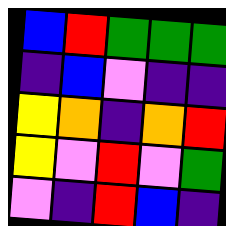[["blue", "red", "green", "green", "green"], ["indigo", "blue", "violet", "indigo", "indigo"], ["yellow", "orange", "indigo", "orange", "red"], ["yellow", "violet", "red", "violet", "green"], ["violet", "indigo", "red", "blue", "indigo"]]